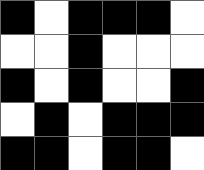[["black", "white", "black", "black", "black", "white"], ["white", "white", "black", "white", "white", "white"], ["black", "white", "black", "white", "white", "black"], ["white", "black", "white", "black", "black", "black"], ["black", "black", "white", "black", "black", "white"]]